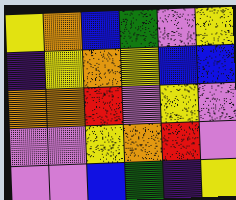[["yellow", "orange", "blue", "green", "violet", "yellow"], ["indigo", "yellow", "orange", "yellow", "blue", "blue"], ["orange", "orange", "red", "violet", "yellow", "violet"], ["violet", "violet", "yellow", "orange", "red", "violet"], ["violet", "violet", "blue", "green", "indigo", "yellow"]]